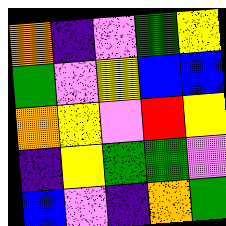[["orange", "indigo", "violet", "green", "yellow"], ["green", "violet", "yellow", "blue", "blue"], ["orange", "yellow", "violet", "red", "yellow"], ["indigo", "yellow", "green", "green", "violet"], ["blue", "violet", "indigo", "orange", "green"]]